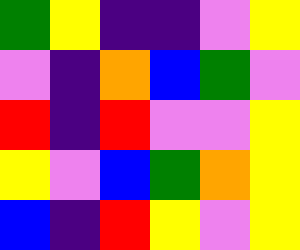[["green", "yellow", "indigo", "indigo", "violet", "yellow"], ["violet", "indigo", "orange", "blue", "green", "violet"], ["red", "indigo", "red", "violet", "violet", "yellow"], ["yellow", "violet", "blue", "green", "orange", "yellow"], ["blue", "indigo", "red", "yellow", "violet", "yellow"]]